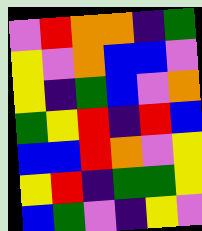[["violet", "red", "orange", "orange", "indigo", "green"], ["yellow", "violet", "orange", "blue", "blue", "violet"], ["yellow", "indigo", "green", "blue", "violet", "orange"], ["green", "yellow", "red", "indigo", "red", "blue"], ["blue", "blue", "red", "orange", "violet", "yellow"], ["yellow", "red", "indigo", "green", "green", "yellow"], ["blue", "green", "violet", "indigo", "yellow", "violet"]]